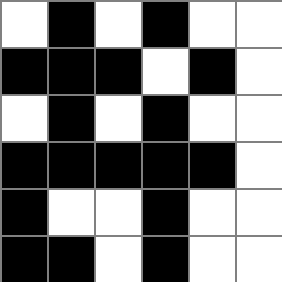[["white", "black", "white", "black", "white", "white"], ["black", "black", "black", "white", "black", "white"], ["white", "black", "white", "black", "white", "white"], ["black", "black", "black", "black", "black", "white"], ["black", "white", "white", "black", "white", "white"], ["black", "black", "white", "black", "white", "white"]]